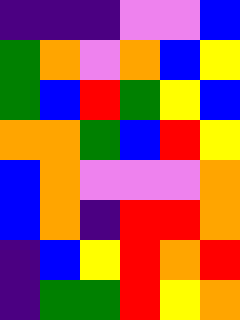[["indigo", "indigo", "indigo", "violet", "violet", "blue"], ["green", "orange", "violet", "orange", "blue", "yellow"], ["green", "blue", "red", "green", "yellow", "blue"], ["orange", "orange", "green", "blue", "red", "yellow"], ["blue", "orange", "violet", "violet", "violet", "orange"], ["blue", "orange", "indigo", "red", "red", "orange"], ["indigo", "blue", "yellow", "red", "orange", "red"], ["indigo", "green", "green", "red", "yellow", "orange"]]